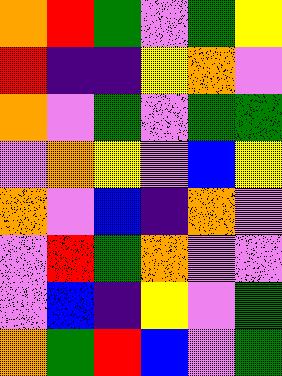[["orange", "red", "green", "violet", "green", "yellow"], ["red", "indigo", "indigo", "yellow", "orange", "violet"], ["orange", "violet", "green", "violet", "green", "green"], ["violet", "orange", "yellow", "violet", "blue", "yellow"], ["orange", "violet", "blue", "indigo", "orange", "violet"], ["violet", "red", "green", "orange", "violet", "violet"], ["violet", "blue", "indigo", "yellow", "violet", "green"], ["orange", "green", "red", "blue", "violet", "green"]]